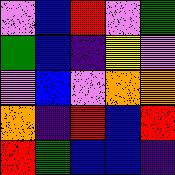[["violet", "blue", "red", "violet", "green"], ["green", "blue", "indigo", "yellow", "violet"], ["violet", "blue", "violet", "orange", "orange"], ["orange", "indigo", "red", "blue", "red"], ["red", "green", "blue", "blue", "indigo"]]